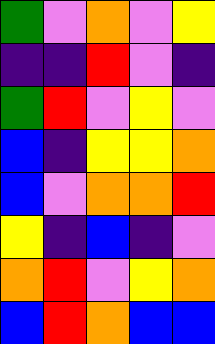[["green", "violet", "orange", "violet", "yellow"], ["indigo", "indigo", "red", "violet", "indigo"], ["green", "red", "violet", "yellow", "violet"], ["blue", "indigo", "yellow", "yellow", "orange"], ["blue", "violet", "orange", "orange", "red"], ["yellow", "indigo", "blue", "indigo", "violet"], ["orange", "red", "violet", "yellow", "orange"], ["blue", "red", "orange", "blue", "blue"]]